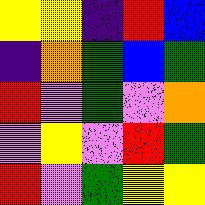[["yellow", "yellow", "indigo", "red", "blue"], ["indigo", "orange", "green", "blue", "green"], ["red", "violet", "green", "violet", "orange"], ["violet", "yellow", "violet", "red", "green"], ["red", "violet", "green", "yellow", "yellow"]]